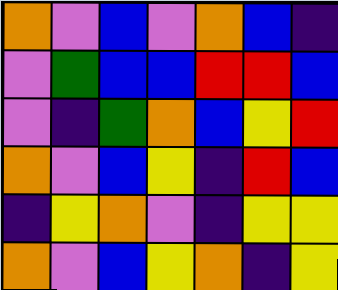[["orange", "violet", "blue", "violet", "orange", "blue", "indigo"], ["violet", "green", "blue", "blue", "red", "red", "blue"], ["violet", "indigo", "green", "orange", "blue", "yellow", "red"], ["orange", "violet", "blue", "yellow", "indigo", "red", "blue"], ["indigo", "yellow", "orange", "violet", "indigo", "yellow", "yellow"], ["orange", "violet", "blue", "yellow", "orange", "indigo", "yellow"]]